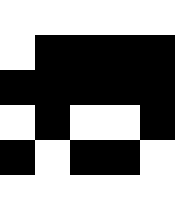[["white", "white", "white", "white", "white"], ["white", "black", "black", "black", "black"], ["black", "black", "black", "black", "black"], ["white", "black", "white", "white", "black"], ["black", "white", "black", "black", "white"], ["white", "white", "white", "white", "white"]]